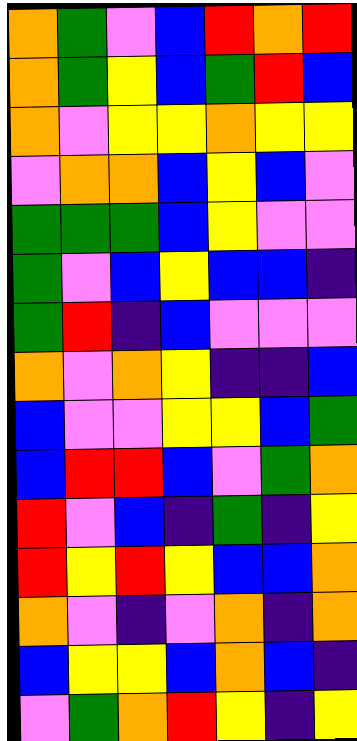[["orange", "green", "violet", "blue", "red", "orange", "red"], ["orange", "green", "yellow", "blue", "green", "red", "blue"], ["orange", "violet", "yellow", "yellow", "orange", "yellow", "yellow"], ["violet", "orange", "orange", "blue", "yellow", "blue", "violet"], ["green", "green", "green", "blue", "yellow", "violet", "violet"], ["green", "violet", "blue", "yellow", "blue", "blue", "indigo"], ["green", "red", "indigo", "blue", "violet", "violet", "violet"], ["orange", "violet", "orange", "yellow", "indigo", "indigo", "blue"], ["blue", "violet", "violet", "yellow", "yellow", "blue", "green"], ["blue", "red", "red", "blue", "violet", "green", "orange"], ["red", "violet", "blue", "indigo", "green", "indigo", "yellow"], ["red", "yellow", "red", "yellow", "blue", "blue", "orange"], ["orange", "violet", "indigo", "violet", "orange", "indigo", "orange"], ["blue", "yellow", "yellow", "blue", "orange", "blue", "indigo"], ["violet", "green", "orange", "red", "yellow", "indigo", "yellow"]]